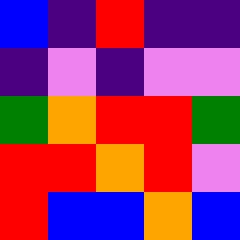[["blue", "indigo", "red", "indigo", "indigo"], ["indigo", "violet", "indigo", "violet", "violet"], ["green", "orange", "red", "red", "green"], ["red", "red", "orange", "red", "violet"], ["red", "blue", "blue", "orange", "blue"]]